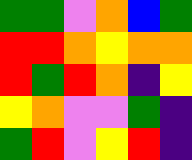[["green", "green", "violet", "orange", "blue", "green"], ["red", "red", "orange", "yellow", "orange", "orange"], ["red", "green", "red", "orange", "indigo", "yellow"], ["yellow", "orange", "violet", "violet", "green", "indigo"], ["green", "red", "violet", "yellow", "red", "indigo"]]